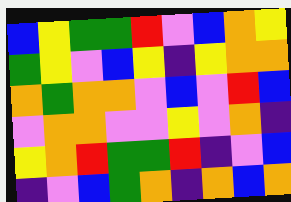[["blue", "yellow", "green", "green", "red", "violet", "blue", "orange", "yellow"], ["green", "yellow", "violet", "blue", "yellow", "indigo", "yellow", "orange", "orange"], ["orange", "green", "orange", "orange", "violet", "blue", "violet", "red", "blue"], ["violet", "orange", "orange", "violet", "violet", "yellow", "violet", "orange", "indigo"], ["yellow", "orange", "red", "green", "green", "red", "indigo", "violet", "blue"], ["indigo", "violet", "blue", "green", "orange", "indigo", "orange", "blue", "orange"]]